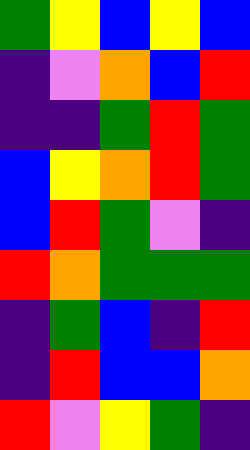[["green", "yellow", "blue", "yellow", "blue"], ["indigo", "violet", "orange", "blue", "red"], ["indigo", "indigo", "green", "red", "green"], ["blue", "yellow", "orange", "red", "green"], ["blue", "red", "green", "violet", "indigo"], ["red", "orange", "green", "green", "green"], ["indigo", "green", "blue", "indigo", "red"], ["indigo", "red", "blue", "blue", "orange"], ["red", "violet", "yellow", "green", "indigo"]]